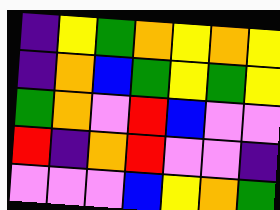[["indigo", "yellow", "green", "orange", "yellow", "orange", "yellow"], ["indigo", "orange", "blue", "green", "yellow", "green", "yellow"], ["green", "orange", "violet", "red", "blue", "violet", "violet"], ["red", "indigo", "orange", "red", "violet", "violet", "indigo"], ["violet", "violet", "violet", "blue", "yellow", "orange", "green"]]